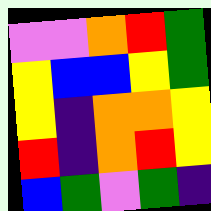[["violet", "violet", "orange", "red", "green"], ["yellow", "blue", "blue", "yellow", "green"], ["yellow", "indigo", "orange", "orange", "yellow"], ["red", "indigo", "orange", "red", "yellow"], ["blue", "green", "violet", "green", "indigo"]]